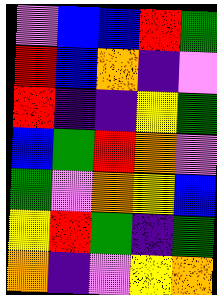[["violet", "blue", "blue", "red", "green"], ["red", "blue", "orange", "indigo", "violet"], ["red", "indigo", "indigo", "yellow", "green"], ["blue", "green", "red", "orange", "violet"], ["green", "violet", "orange", "yellow", "blue"], ["yellow", "red", "green", "indigo", "green"], ["orange", "indigo", "violet", "yellow", "orange"]]